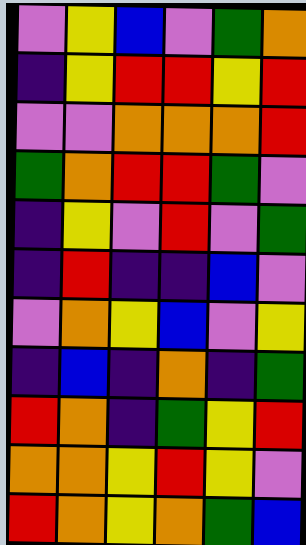[["violet", "yellow", "blue", "violet", "green", "orange"], ["indigo", "yellow", "red", "red", "yellow", "red"], ["violet", "violet", "orange", "orange", "orange", "red"], ["green", "orange", "red", "red", "green", "violet"], ["indigo", "yellow", "violet", "red", "violet", "green"], ["indigo", "red", "indigo", "indigo", "blue", "violet"], ["violet", "orange", "yellow", "blue", "violet", "yellow"], ["indigo", "blue", "indigo", "orange", "indigo", "green"], ["red", "orange", "indigo", "green", "yellow", "red"], ["orange", "orange", "yellow", "red", "yellow", "violet"], ["red", "orange", "yellow", "orange", "green", "blue"]]